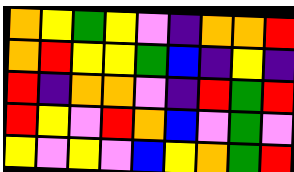[["orange", "yellow", "green", "yellow", "violet", "indigo", "orange", "orange", "red"], ["orange", "red", "yellow", "yellow", "green", "blue", "indigo", "yellow", "indigo"], ["red", "indigo", "orange", "orange", "violet", "indigo", "red", "green", "red"], ["red", "yellow", "violet", "red", "orange", "blue", "violet", "green", "violet"], ["yellow", "violet", "yellow", "violet", "blue", "yellow", "orange", "green", "red"]]